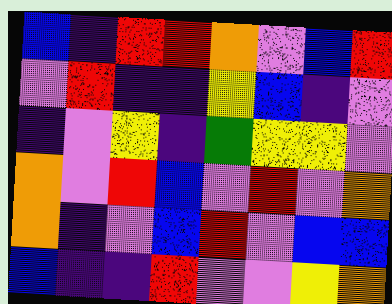[["blue", "indigo", "red", "red", "orange", "violet", "blue", "red"], ["violet", "red", "indigo", "indigo", "yellow", "blue", "indigo", "violet"], ["indigo", "violet", "yellow", "indigo", "green", "yellow", "yellow", "violet"], ["orange", "violet", "red", "blue", "violet", "red", "violet", "orange"], ["orange", "indigo", "violet", "blue", "red", "violet", "blue", "blue"], ["blue", "indigo", "indigo", "red", "violet", "violet", "yellow", "orange"]]